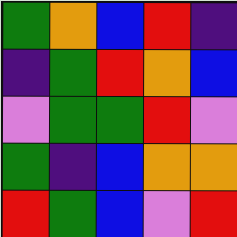[["green", "orange", "blue", "red", "indigo"], ["indigo", "green", "red", "orange", "blue"], ["violet", "green", "green", "red", "violet"], ["green", "indigo", "blue", "orange", "orange"], ["red", "green", "blue", "violet", "red"]]